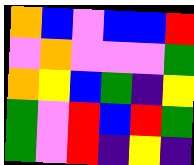[["orange", "blue", "violet", "blue", "blue", "red"], ["violet", "orange", "violet", "violet", "violet", "green"], ["orange", "yellow", "blue", "green", "indigo", "yellow"], ["green", "violet", "red", "blue", "red", "green"], ["green", "violet", "red", "indigo", "yellow", "indigo"]]